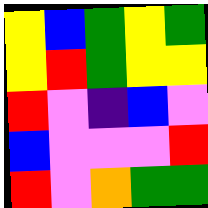[["yellow", "blue", "green", "yellow", "green"], ["yellow", "red", "green", "yellow", "yellow"], ["red", "violet", "indigo", "blue", "violet"], ["blue", "violet", "violet", "violet", "red"], ["red", "violet", "orange", "green", "green"]]